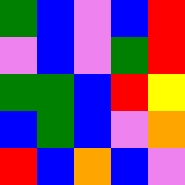[["green", "blue", "violet", "blue", "red"], ["violet", "blue", "violet", "green", "red"], ["green", "green", "blue", "red", "yellow"], ["blue", "green", "blue", "violet", "orange"], ["red", "blue", "orange", "blue", "violet"]]